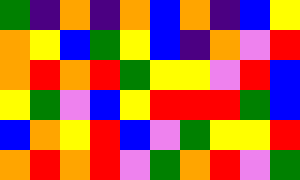[["green", "indigo", "orange", "indigo", "orange", "blue", "orange", "indigo", "blue", "yellow"], ["orange", "yellow", "blue", "green", "yellow", "blue", "indigo", "orange", "violet", "red"], ["orange", "red", "orange", "red", "green", "yellow", "yellow", "violet", "red", "blue"], ["yellow", "green", "violet", "blue", "yellow", "red", "red", "red", "green", "blue"], ["blue", "orange", "yellow", "red", "blue", "violet", "green", "yellow", "yellow", "red"], ["orange", "red", "orange", "red", "violet", "green", "orange", "red", "violet", "green"]]